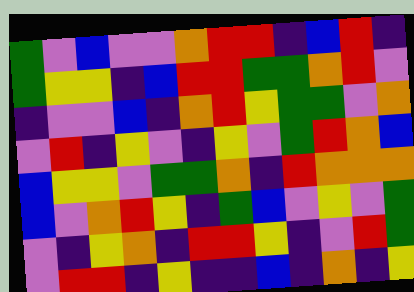[["green", "violet", "blue", "violet", "violet", "orange", "red", "red", "indigo", "blue", "red", "indigo"], ["green", "yellow", "yellow", "indigo", "blue", "red", "red", "green", "green", "orange", "red", "violet"], ["indigo", "violet", "violet", "blue", "indigo", "orange", "red", "yellow", "green", "green", "violet", "orange"], ["violet", "red", "indigo", "yellow", "violet", "indigo", "yellow", "violet", "green", "red", "orange", "blue"], ["blue", "yellow", "yellow", "violet", "green", "green", "orange", "indigo", "red", "orange", "orange", "orange"], ["blue", "violet", "orange", "red", "yellow", "indigo", "green", "blue", "violet", "yellow", "violet", "green"], ["violet", "indigo", "yellow", "orange", "indigo", "red", "red", "yellow", "indigo", "violet", "red", "green"], ["violet", "red", "red", "indigo", "yellow", "indigo", "indigo", "blue", "indigo", "orange", "indigo", "yellow"]]